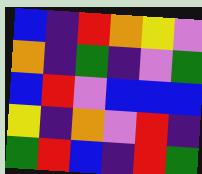[["blue", "indigo", "red", "orange", "yellow", "violet"], ["orange", "indigo", "green", "indigo", "violet", "green"], ["blue", "red", "violet", "blue", "blue", "blue"], ["yellow", "indigo", "orange", "violet", "red", "indigo"], ["green", "red", "blue", "indigo", "red", "green"]]